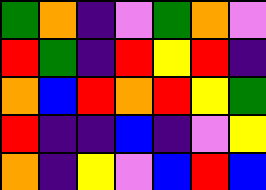[["green", "orange", "indigo", "violet", "green", "orange", "violet"], ["red", "green", "indigo", "red", "yellow", "red", "indigo"], ["orange", "blue", "red", "orange", "red", "yellow", "green"], ["red", "indigo", "indigo", "blue", "indigo", "violet", "yellow"], ["orange", "indigo", "yellow", "violet", "blue", "red", "blue"]]